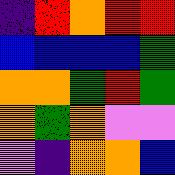[["indigo", "red", "orange", "red", "red"], ["blue", "blue", "blue", "blue", "green"], ["orange", "orange", "green", "red", "green"], ["orange", "green", "orange", "violet", "violet"], ["violet", "indigo", "orange", "orange", "blue"]]